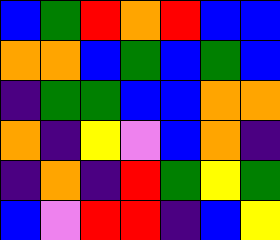[["blue", "green", "red", "orange", "red", "blue", "blue"], ["orange", "orange", "blue", "green", "blue", "green", "blue"], ["indigo", "green", "green", "blue", "blue", "orange", "orange"], ["orange", "indigo", "yellow", "violet", "blue", "orange", "indigo"], ["indigo", "orange", "indigo", "red", "green", "yellow", "green"], ["blue", "violet", "red", "red", "indigo", "blue", "yellow"]]